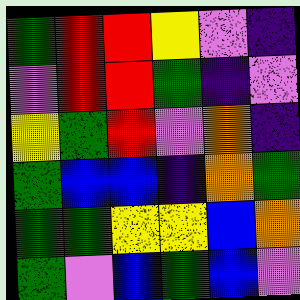[["green", "red", "red", "yellow", "violet", "indigo"], ["violet", "red", "red", "green", "indigo", "violet"], ["yellow", "green", "red", "violet", "orange", "indigo"], ["green", "blue", "blue", "indigo", "orange", "green"], ["green", "green", "yellow", "yellow", "blue", "orange"], ["green", "violet", "blue", "green", "blue", "violet"]]